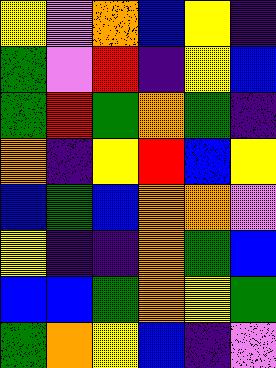[["yellow", "violet", "orange", "blue", "yellow", "indigo"], ["green", "violet", "red", "indigo", "yellow", "blue"], ["green", "red", "green", "orange", "green", "indigo"], ["orange", "indigo", "yellow", "red", "blue", "yellow"], ["blue", "green", "blue", "orange", "orange", "violet"], ["yellow", "indigo", "indigo", "orange", "green", "blue"], ["blue", "blue", "green", "orange", "yellow", "green"], ["green", "orange", "yellow", "blue", "indigo", "violet"]]